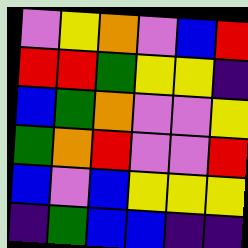[["violet", "yellow", "orange", "violet", "blue", "red"], ["red", "red", "green", "yellow", "yellow", "indigo"], ["blue", "green", "orange", "violet", "violet", "yellow"], ["green", "orange", "red", "violet", "violet", "red"], ["blue", "violet", "blue", "yellow", "yellow", "yellow"], ["indigo", "green", "blue", "blue", "indigo", "indigo"]]